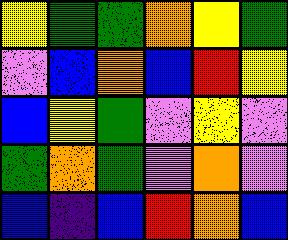[["yellow", "green", "green", "orange", "yellow", "green"], ["violet", "blue", "orange", "blue", "red", "yellow"], ["blue", "yellow", "green", "violet", "yellow", "violet"], ["green", "orange", "green", "violet", "orange", "violet"], ["blue", "indigo", "blue", "red", "orange", "blue"]]